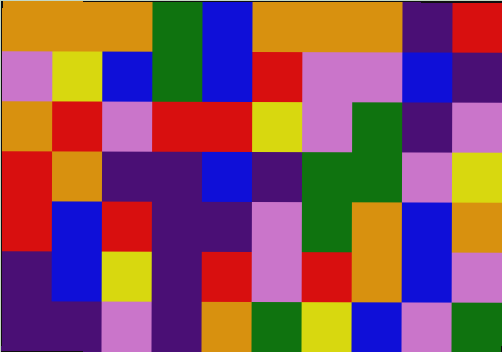[["orange", "orange", "orange", "green", "blue", "orange", "orange", "orange", "indigo", "red"], ["violet", "yellow", "blue", "green", "blue", "red", "violet", "violet", "blue", "indigo"], ["orange", "red", "violet", "red", "red", "yellow", "violet", "green", "indigo", "violet"], ["red", "orange", "indigo", "indigo", "blue", "indigo", "green", "green", "violet", "yellow"], ["red", "blue", "red", "indigo", "indigo", "violet", "green", "orange", "blue", "orange"], ["indigo", "blue", "yellow", "indigo", "red", "violet", "red", "orange", "blue", "violet"], ["indigo", "indigo", "violet", "indigo", "orange", "green", "yellow", "blue", "violet", "green"]]